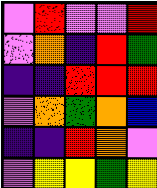[["violet", "red", "violet", "violet", "red"], ["violet", "orange", "indigo", "red", "green"], ["indigo", "indigo", "red", "red", "red"], ["violet", "orange", "green", "orange", "blue"], ["indigo", "indigo", "red", "orange", "violet"], ["violet", "yellow", "yellow", "green", "yellow"]]